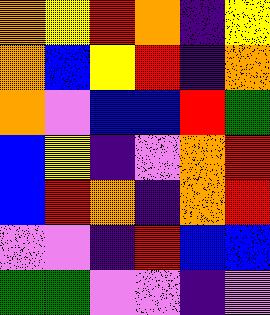[["orange", "yellow", "red", "orange", "indigo", "yellow"], ["orange", "blue", "yellow", "red", "indigo", "orange"], ["orange", "violet", "blue", "blue", "red", "green"], ["blue", "yellow", "indigo", "violet", "orange", "red"], ["blue", "red", "orange", "indigo", "orange", "red"], ["violet", "violet", "indigo", "red", "blue", "blue"], ["green", "green", "violet", "violet", "indigo", "violet"]]